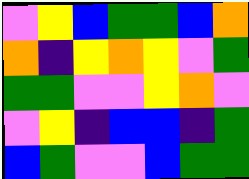[["violet", "yellow", "blue", "green", "green", "blue", "orange"], ["orange", "indigo", "yellow", "orange", "yellow", "violet", "green"], ["green", "green", "violet", "violet", "yellow", "orange", "violet"], ["violet", "yellow", "indigo", "blue", "blue", "indigo", "green"], ["blue", "green", "violet", "violet", "blue", "green", "green"]]